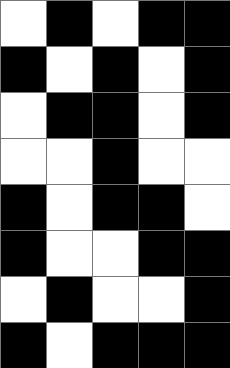[["white", "black", "white", "black", "black"], ["black", "white", "black", "white", "black"], ["white", "black", "black", "white", "black"], ["white", "white", "black", "white", "white"], ["black", "white", "black", "black", "white"], ["black", "white", "white", "black", "black"], ["white", "black", "white", "white", "black"], ["black", "white", "black", "black", "black"]]